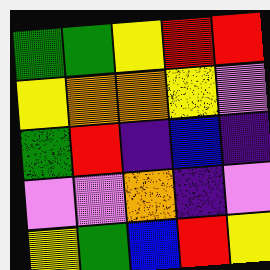[["green", "green", "yellow", "red", "red"], ["yellow", "orange", "orange", "yellow", "violet"], ["green", "red", "indigo", "blue", "indigo"], ["violet", "violet", "orange", "indigo", "violet"], ["yellow", "green", "blue", "red", "yellow"]]